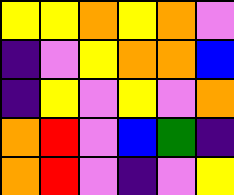[["yellow", "yellow", "orange", "yellow", "orange", "violet"], ["indigo", "violet", "yellow", "orange", "orange", "blue"], ["indigo", "yellow", "violet", "yellow", "violet", "orange"], ["orange", "red", "violet", "blue", "green", "indigo"], ["orange", "red", "violet", "indigo", "violet", "yellow"]]